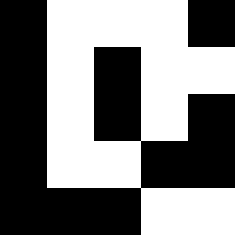[["black", "white", "white", "white", "black"], ["black", "white", "black", "white", "white"], ["black", "white", "black", "white", "black"], ["black", "white", "white", "black", "black"], ["black", "black", "black", "white", "white"]]